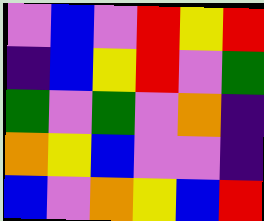[["violet", "blue", "violet", "red", "yellow", "red"], ["indigo", "blue", "yellow", "red", "violet", "green"], ["green", "violet", "green", "violet", "orange", "indigo"], ["orange", "yellow", "blue", "violet", "violet", "indigo"], ["blue", "violet", "orange", "yellow", "blue", "red"]]